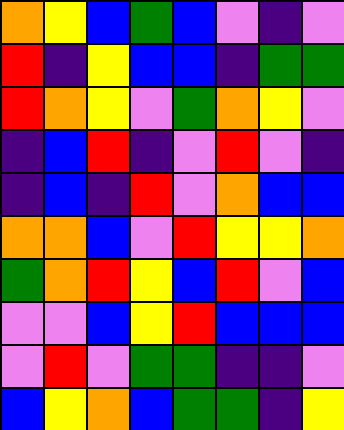[["orange", "yellow", "blue", "green", "blue", "violet", "indigo", "violet"], ["red", "indigo", "yellow", "blue", "blue", "indigo", "green", "green"], ["red", "orange", "yellow", "violet", "green", "orange", "yellow", "violet"], ["indigo", "blue", "red", "indigo", "violet", "red", "violet", "indigo"], ["indigo", "blue", "indigo", "red", "violet", "orange", "blue", "blue"], ["orange", "orange", "blue", "violet", "red", "yellow", "yellow", "orange"], ["green", "orange", "red", "yellow", "blue", "red", "violet", "blue"], ["violet", "violet", "blue", "yellow", "red", "blue", "blue", "blue"], ["violet", "red", "violet", "green", "green", "indigo", "indigo", "violet"], ["blue", "yellow", "orange", "blue", "green", "green", "indigo", "yellow"]]